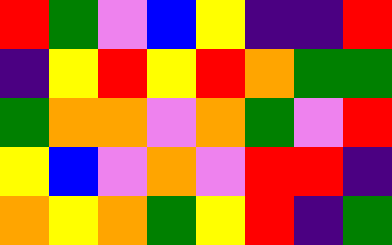[["red", "green", "violet", "blue", "yellow", "indigo", "indigo", "red"], ["indigo", "yellow", "red", "yellow", "red", "orange", "green", "green"], ["green", "orange", "orange", "violet", "orange", "green", "violet", "red"], ["yellow", "blue", "violet", "orange", "violet", "red", "red", "indigo"], ["orange", "yellow", "orange", "green", "yellow", "red", "indigo", "green"]]